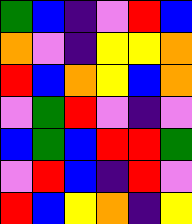[["green", "blue", "indigo", "violet", "red", "blue"], ["orange", "violet", "indigo", "yellow", "yellow", "orange"], ["red", "blue", "orange", "yellow", "blue", "orange"], ["violet", "green", "red", "violet", "indigo", "violet"], ["blue", "green", "blue", "red", "red", "green"], ["violet", "red", "blue", "indigo", "red", "violet"], ["red", "blue", "yellow", "orange", "indigo", "yellow"]]